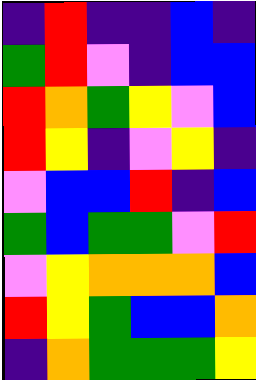[["indigo", "red", "indigo", "indigo", "blue", "indigo"], ["green", "red", "violet", "indigo", "blue", "blue"], ["red", "orange", "green", "yellow", "violet", "blue"], ["red", "yellow", "indigo", "violet", "yellow", "indigo"], ["violet", "blue", "blue", "red", "indigo", "blue"], ["green", "blue", "green", "green", "violet", "red"], ["violet", "yellow", "orange", "orange", "orange", "blue"], ["red", "yellow", "green", "blue", "blue", "orange"], ["indigo", "orange", "green", "green", "green", "yellow"]]